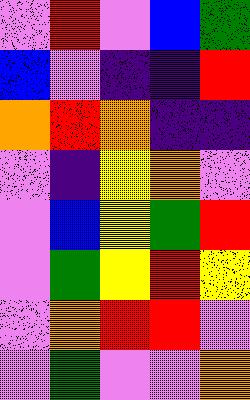[["violet", "red", "violet", "blue", "green"], ["blue", "violet", "indigo", "indigo", "red"], ["orange", "red", "orange", "indigo", "indigo"], ["violet", "indigo", "yellow", "orange", "violet"], ["violet", "blue", "yellow", "green", "red"], ["violet", "green", "yellow", "red", "yellow"], ["violet", "orange", "red", "red", "violet"], ["violet", "green", "violet", "violet", "orange"]]